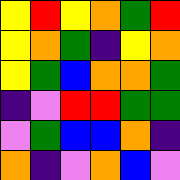[["yellow", "red", "yellow", "orange", "green", "red"], ["yellow", "orange", "green", "indigo", "yellow", "orange"], ["yellow", "green", "blue", "orange", "orange", "green"], ["indigo", "violet", "red", "red", "green", "green"], ["violet", "green", "blue", "blue", "orange", "indigo"], ["orange", "indigo", "violet", "orange", "blue", "violet"]]